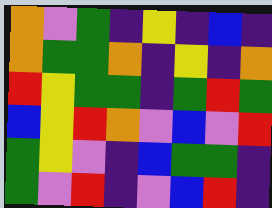[["orange", "violet", "green", "indigo", "yellow", "indigo", "blue", "indigo"], ["orange", "green", "green", "orange", "indigo", "yellow", "indigo", "orange"], ["red", "yellow", "green", "green", "indigo", "green", "red", "green"], ["blue", "yellow", "red", "orange", "violet", "blue", "violet", "red"], ["green", "yellow", "violet", "indigo", "blue", "green", "green", "indigo"], ["green", "violet", "red", "indigo", "violet", "blue", "red", "indigo"]]